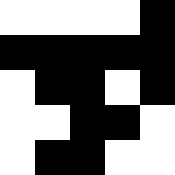[["white", "white", "white", "white", "black"], ["black", "black", "black", "black", "black"], ["white", "black", "black", "white", "black"], ["white", "white", "black", "black", "white"], ["white", "black", "black", "white", "white"]]